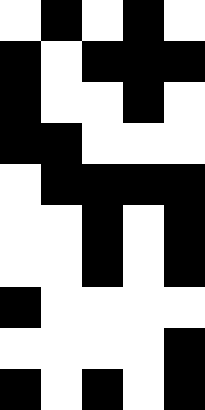[["white", "black", "white", "black", "white"], ["black", "white", "black", "black", "black"], ["black", "white", "white", "black", "white"], ["black", "black", "white", "white", "white"], ["white", "black", "black", "black", "black"], ["white", "white", "black", "white", "black"], ["white", "white", "black", "white", "black"], ["black", "white", "white", "white", "white"], ["white", "white", "white", "white", "black"], ["black", "white", "black", "white", "black"]]